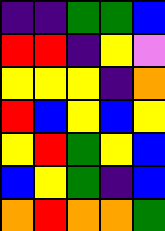[["indigo", "indigo", "green", "green", "blue"], ["red", "red", "indigo", "yellow", "violet"], ["yellow", "yellow", "yellow", "indigo", "orange"], ["red", "blue", "yellow", "blue", "yellow"], ["yellow", "red", "green", "yellow", "blue"], ["blue", "yellow", "green", "indigo", "blue"], ["orange", "red", "orange", "orange", "green"]]